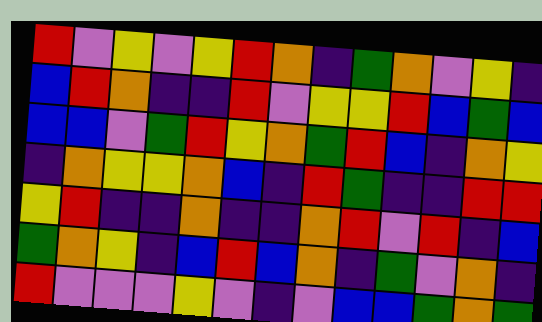[["red", "violet", "yellow", "violet", "yellow", "red", "orange", "indigo", "green", "orange", "violet", "yellow", "indigo"], ["blue", "red", "orange", "indigo", "indigo", "red", "violet", "yellow", "yellow", "red", "blue", "green", "blue"], ["blue", "blue", "violet", "green", "red", "yellow", "orange", "green", "red", "blue", "indigo", "orange", "yellow"], ["indigo", "orange", "yellow", "yellow", "orange", "blue", "indigo", "red", "green", "indigo", "indigo", "red", "red"], ["yellow", "red", "indigo", "indigo", "orange", "indigo", "indigo", "orange", "red", "violet", "red", "indigo", "blue"], ["green", "orange", "yellow", "indigo", "blue", "red", "blue", "orange", "indigo", "green", "violet", "orange", "indigo"], ["red", "violet", "violet", "violet", "yellow", "violet", "indigo", "violet", "blue", "blue", "green", "orange", "green"]]